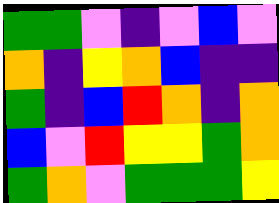[["green", "green", "violet", "indigo", "violet", "blue", "violet"], ["orange", "indigo", "yellow", "orange", "blue", "indigo", "indigo"], ["green", "indigo", "blue", "red", "orange", "indigo", "orange"], ["blue", "violet", "red", "yellow", "yellow", "green", "orange"], ["green", "orange", "violet", "green", "green", "green", "yellow"]]